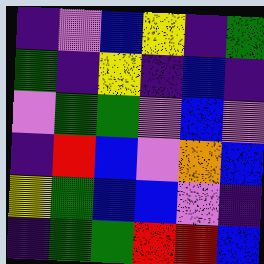[["indigo", "violet", "blue", "yellow", "indigo", "green"], ["green", "indigo", "yellow", "indigo", "blue", "indigo"], ["violet", "green", "green", "violet", "blue", "violet"], ["indigo", "red", "blue", "violet", "orange", "blue"], ["yellow", "green", "blue", "blue", "violet", "indigo"], ["indigo", "green", "green", "red", "red", "blue"]]